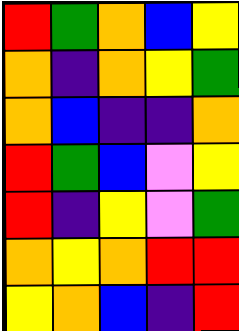[["red", "green", "orange", "blue", "yellow"], ["orange", "indigo", "orange", "yellow", "green"], ["orange", "blue", "indigo", "indigo", "orange"], ["red", "green", "blue", "violet", "yellow"], ["red", "indigo", "yellow", "violet", "green"], ["orange", "yellow", "orange", "red", "red"], ["yellow", "orange", "blue", "indigo", "red"]]